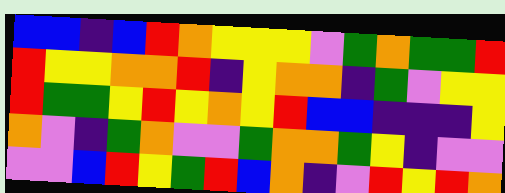[["blue", "blue", "indigo", "blue", "red", "orange", "yellow", "yellow", "yellow", "violet", "green", "orange", "green", "green", "red"], ["red", "yellow", "yellow", "orange", "orange", "red", "indigo", "yellow", "orange", "orange", "indigo", "green", "violet", "yellow", "yellow"], ["red", "green", "green", "yellow", "red", "yellow", "orange", "yellow", "red", "blue", "blue", "indigo", "indigo", "indigo", "yellow"], ["orange", "violet", "indigo", "green", "orange", "violet", "violet", "green", "orange", "orange", "green", "yellow", "indigo", "violet", "violet"], ["violet", "violet", "blue", "red", "yellow", "green", "red", "blue", "orange", "indigo", "violet", "red", "yellow", "red", "orange"]]